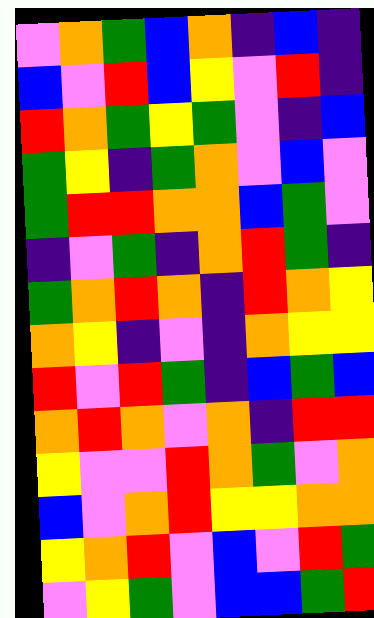[["violet", "orange", "green", "blue", "orange", "indigo", "blue", "indigo"], ["blue", "violet", "red", "blue", "yellow", "violet", "red", "indigo"], ["red", "orange", "green", "yellow", "green", "violet", "indigo", "blue"], ["green", "yellow", "indigo", "green", "orange", "violet", "blue", "violet"], ["green", "red", "red", "orange", "orange", "blue", "green", "violet"], ["indigo", "violet", "green", "indigo", "orange", "red", "green", "indigo"], ["green", "orange", "red", "orange", "indigo", "red", "orange", "yellow"], ["orange", "yellow", "indigo", "violet", "indigo", "orange", "yellow", "yellow"], ["red", "violet", "red", "green", "indigo", "blue", "green", "blue"], ["orange", "red", "orange", "violet", "orange", "indigo", "red", "red"], ["yellow", "violet", "violet", "red", "orange", "green", "violet", "orange"], ["blue", "violet", "orange", "red", "yellow", "yellow", "orange", "orange"], ["yellow", "orange", "red", "violet", "blue", "violet", "red", "green"], ["violet", "yellow", "green", "violet", "blue", "blue", "green", "red"]]